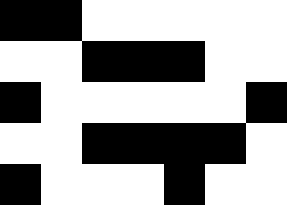[["black", "black", "white", "white", "white", "white", "white"], ["white", "white", "black", "black", "black", "white", "white"], ["black", "white", "white", "white", "white", "white", "black"], ["white", "white", "black", "black", "black", "black", "white"], ["black", "white", "white", "white", "black", "white", "white"]]